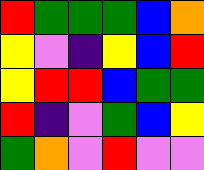[["red", "green", "green", "green", "blue", "orange"], ["yellow", "violet", "indigo", "yellow", "blue", "red"], ["yellow", "red", "red", "blue", "green", "green"], ["red", "indigo", "violet", "green", "blue", "yellow"], ["green", "orange", "violet", "red", "violet", "violet"]]